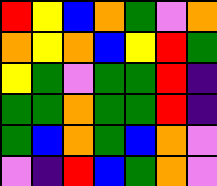[["red", "yellow", "blue", "orange", "green", "violet", "orange"], ["orange", "yellow", "orange", "blue", "yellow", "red", "green"], ["yellow", "green", "violet", "green", "green", "red", "indigo"], ["green", "green", "orange", "green", "green", "red", "indigo"], ["green", "blue", "orange", "green", "blue", "orange", "violet"], ["violet", "indigo", "red", "blue", "green", "orange", "violet"]]